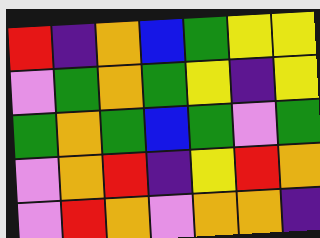[["red", "indigo", "orange", "blue", "green", "yellow", "yellow"], ["violet", "green", "orange", "green", "yellow", "indigo", "yellow"], ["green", "orange", "green", "blue", "green", "violet", "green"], ["violet", "orange", "red", "indigo", "yellow", "red", "orange"], ["violet", "red", "orange", "violet", "orange", "orange", "indigo"]]